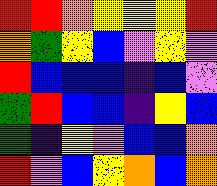[["red", "red", "orange", "yellow", "yellow", "yellow", "red"], ["orange", "green", "yellow", "blue", "violet", "yellow", "violet"], ["red", "blue", "blue", "blue", "indigo", "blue", "violet"], ["green", "red", "blue", "blue", "indigo", "yellow", "blue"], ["green", "indigo", "yellow", "violet", "blue", "blue", "orange"], ["red", "violet", "blue", "yellow", "orange", "blue", "orange"]]